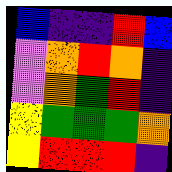[["blue", "indigo", "indigo", "red", "blue"], ["violet", "orange", "red", "orange", "indigo"], ["violet", "orange", "green", "red", "indigo"], ["yellow", "green", "green", "green", "orange"], ["yellow", "red", "red", "red", "indigo"]]